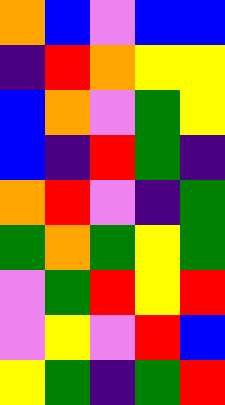[["orange", "blue", "violet", "blue", "blue"], ["indigo", "red", "orange", "yellow", "yellow"], ["blue", "orange", "violet", "green", "yellow"], ["blue", "indigo", "red", "green", "indigo"], ["orange", "red", "violet", "indigo", "green"], ["green", "orange", "green", "yellow", "green"], ["violet", "green", "red", "yellow", "red"], ["violet", "yellow", "violet", "red", "blue"], ["yellow", "green", "indigo", "green", "red"]]